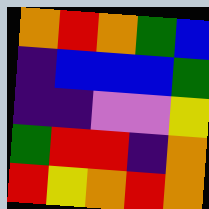[["orange", "red", "orange", "green", "blue"], ["indigo", "blue", "blue", "blue", "green"], ["indigo", "indigo", "violet", "violet", "yellow"], ["green", "red", "red", "indigo", "orange"], ["red", "yellow", "orange", "red", "orange"]]